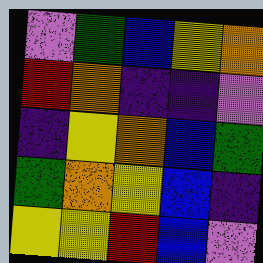[["violet", "green", "blue", "yellow", "orange"], ["red", "orange", "indigo", "indigo", "violet"], ["indigo", "yellow", "orange", "blue", "green"], ["green", "orange", "yellow", "blue", "indigo"], ["yellow", "yellow", "red", "blue", "violet"]]